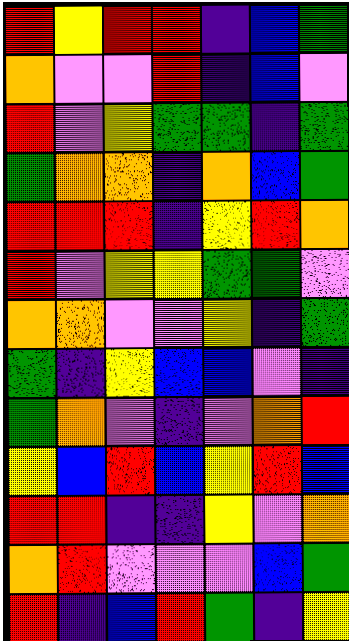[["red", "yellow", "red", "red", "indigo", "blue", "green"], ["orange", "violet", "violet", "red", "indigo", "blue", "violet"], ["red", "violet", "yellow", "green", "green", "indigo", "green"], ["green", "orange", "orange", "indigo", "orange", "blue", "green"], ["red", "red", "red", "indigo", "yellow", "red", "orange"], ["red", "violet", "yellow", "yellow", "green", "green", "violet"], ["orange", "orange", "violet", "violet", "yellow", "indigo", "green"], ["green", "indigo", "yellow", "blue", "blue", "violet", "indigo"], ["green", "orange", "violet", "indigo", "violet", "orange", "red"], ["yellow", "blue", "red", "blue", "yellow", "red", "blue"], ["red", "red", "indigo", "indigo", "yellow", "violet", "orange"], ["orange", "red", "violet", "violet", "violet", "blue", "green"], ["red", "indigo", "blue", "red", "green", "indigo", "yellow"]]